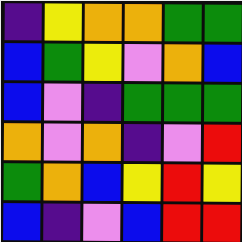[["indigo", "yellow", "orange", "orange", "green", "green"], ["blue", "green", "yellow", "violet", "orange", "blue"], ["blue", "violet", "indigo", "green", "green", "green"], ["orange", "violet", "orange", "indigo", "violet", "red"], ["green", "orange", "blue", "yellow", "red", "yellow"], ["blue", "indigo", "violet", "blue", "red", "red"]]